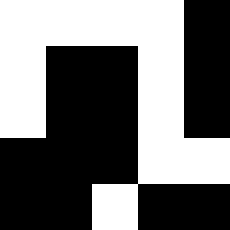[["white", "white", "white", "white", "black"], ["white", "black", "black", "white", "black"], ["white", "black", "black", "white", "black"], ["black", "black", "black", "white", "white"], ["black", "black", "white", "black", "black"]]